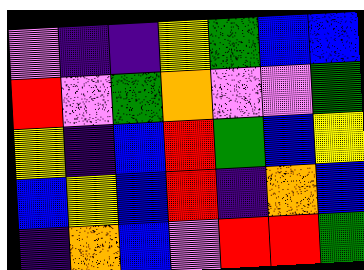[["violet", "indigo", "indigo", "yellow", "green", "blue", "blue"], ["red", "violet", "green", "orange", "violet", "violet", "green"], ["yellow", "indigo", "blue", "red", "green", "blue", "yellow"], ["blue", "yellow", "blue", "red", "indigo", "orange", "blue"], ["indigo", "orange", "blue", "violet", "red", "red", "green"]]